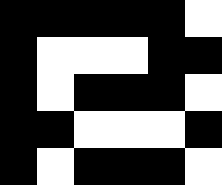[["black", "black", "black", "black", "black", "white"], ["black", "white", "white", "white", "black", "black"], ["black", "white", "black", "black", "black", "white"], ["black", "black", "white", "white", "white", "black"], ["black", "white", "black", "black", "black", "white"]]